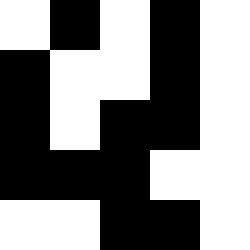[["white", "black", "white", "black", "white"], ["black", "white", "white", "black", "white"], ["black", "white", "black", "black", "white"], ["black", "black", "black", "white", "white"], ["white", "white", "black", "black", "white"]]